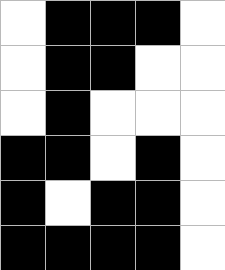[["white", "black", "black", "black", "white"], ["white", "black", "black", "white", "white"], ["white", "black", "white", "white", "white"], ["black", "black", "white", "black", "white"], ["black", "white", "black", "black", "white"], ["black", "black", "black", "black", "white"]]